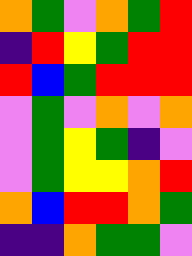[["orange", "green", "violet", "orange", "green", "red"], ["indigo", "red", "yellow", "green", "red", "red"], ["red", "blue", "green", "red", "red", "red"], ["violet", "green", "violet", "orange", "violet", "orange"], ["violet", "green", "yellow", "green", "indigo", "violet"], ["violet", "green", "yellow", "yellow", "orange", "red"], ["orange", "blue", "red", "red", "orange", "green"], ["indigo", "indigo", "orange", "green", "green", "violet"]]